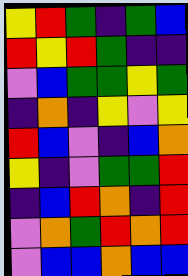[["yellow", "red", "green", "indigo", "green", "blue"], ["red", "yellow", "red", "green", "indigo", "indigo"], ["violet", "blue", "green", "green", "yellow", "green"], ["indigo", "orange", "indigo", "yellow", "violet", "yellow"], ["red", "blue", "violet", "indigo", "blue", "orange"], ["yellow", "indigo", "violet", "green", "green", "red"], ["indigo", "blue", "red", "orange", "indigo", "red"], ["violet", "orange", "green", "red", "orange", "red"], ["violet", "blue", "blue", "orange", "blue", "blue"]]